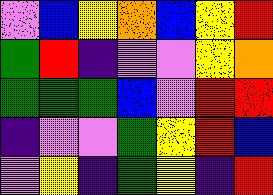[["violet", "blue", "yellow", "orange", "blue", "yellow", "red"], ["green", "red", "indigo", "violet", "violet", "yellow", "orange"], ["green", "green", "green", "blue", "violet", "red", "red"], ["indigo", "violet", "violet", "green", "yellow", "red", "blue"], ["violet", "yellow", "indigo", "green", "yellow", "indigo", "red"]]